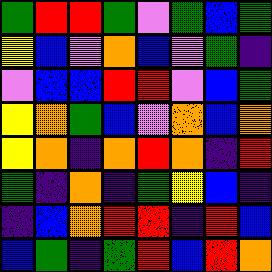[["green", "red", "red", "green", "violet", "green", "blue", "green"], ["yellow", "blue", "violet", "orange", "blue", "violet", "green", "indigo"], ["violet", "blue", "blue", "red", "red", "violet", "blue", "green"], ["yellow", "orange", "green", "blue", "violet", "orange", "blue", "orange"], ["yellow", "orange", "indigo", "orange", "red", "orange", "indigo", "red"], ["green", "indigo", "orange", "indigo", "green", "yellow", "blue", "indigo"], ["indigo", "blue", "orange", "red", "red", "indigo", "red", "blue"], ["blue", "green", "indigo", "green", "red", "blue", "red", "orange"]]